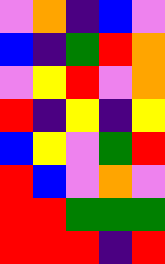[["violet", "orange", "indigo", "blue", "violet"], ["blue", "indigo", "green", "red", "orange"], ["violet", "yellow", "red", "violet", "orange"], ["red", "indigo", "yellow", "indigo", "yellow"], ["blue", "yellow", "violet", "green", "red"], ["red", "blue", "violet", "orange", "violet"], ["red", "red", "green", "green", "green"], ["red", "red", "red", "indigo", "red"]]